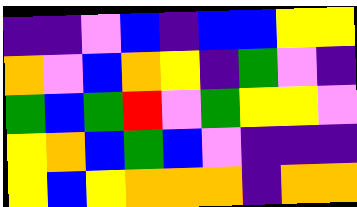[["indigo", "indigo", "violet", "blue", "indigo", "blue", "blue", "yellow", "yellow"], ["orange", "violet", "blue", "orange", "yellow", "indigo", "green", "violet", "indigo"], ["green", "blue", "green", "red", "violet", "green", "yellow", "yellow", "violet"], ["yellow", "orange", "blue", "green", "blue", "violet", "indigo", "indigo", "indigo"], ["yellow", "blue", "yellow", "orange", "orange", "orange", "indigo", "orange", "orange"]]